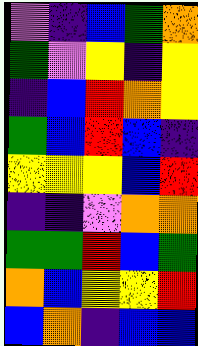[["violet", "indigo", "blue", "green", "orange"], ["green", "violet", "yellow", "indigo", "yellow"], ["indigo", "blue", "red", "orange", "yellow"], ["green", "blue", "red", "blue", "indigo"], ["yellow", "yellow", "yellow", "blue", "red"], ["indigo", "indigo", "violet", "orange", "orange"], ["green", "green", "red", "blue", "green"], ["orange", "blue", "yellow", "yellow", "red"], ["blue", "orange", "indigo", "blue", "blue"]]